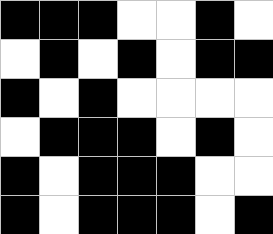[["black", "black", "black", "white", "white", "black", "white"], ["white", "black", "white", "black", "white", "black", "black"], ["black", "white", "black", "white", "white", "white", "white"], ["white", "black", "black", "black", "white", "black", "white"], ["black", "white", "black", "black", "black", "white", "white"], ["black", "white", "black", "black", "black", "white", "black"]]